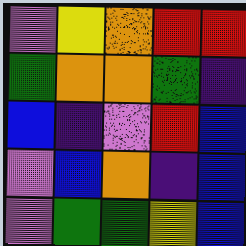[["violet", "yellow", "orange", "red", "red"], ["green", "orange", "orange", "green", "indigo"], ["blue", "indigo", "violet", "red", "blue"], ["violet", "blue", "orange", "indigo", "blue"], ["violet", "green", "green", "yellow", "blue"]]